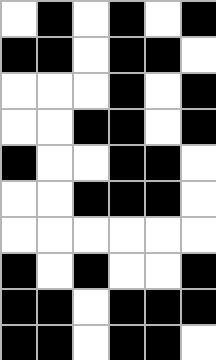[["white", "black", "white", "black", "white", "black"], ["black", "black", "white", "black", "black", "white"], ["white", "white", "white", "black", "white", "black"], ["white", "white", "black", "black", "white", "black"], ["black", "white", "white", "black", "black", "white"], ["white", "white", "black", "black", "black", "white"], ["white", "white", "white", "white", "white", "white"], ["black", "white", "black", "white", "white", "black"], ["black", "black", "white", "black", "black", "black"], ["black", "black", "white", "black", "black", "white"]]